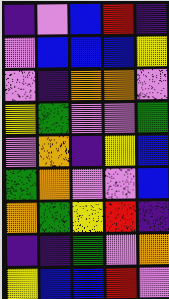[["indigo", "violet", "blue", "red", "indigo"], ["violet", "blue", "blue", "blue", "yellow"], ["violet", "indigo", "orange", "orange", "violet"], ["yellow", "green", "violet", "violet", "green"], ["violet", "orange", "indigo", "yellow", "blue"], ["green", "orange", "violet", "violet", "blue"], ["orange", "green", "yellow", "red", "indigo"], ["indigo", "indigo", "green", "violet", "orange"], ["yellow", "blue", "blue", "red", "violet"]]